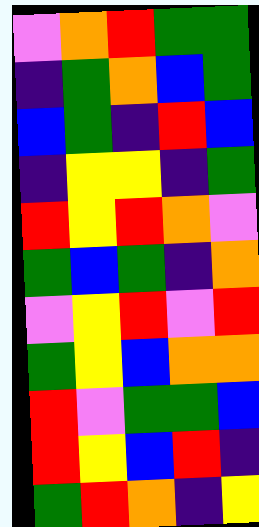[["violet", "orange", "red", "green", "green"], ["indigo", "green", "orange", "blue", "green"], ["blue", "green", "indigo", "red", "blue"], ["indigo", "yellow", "yellow", "indigo", "green"], ["red", "yellow", "red", "orange", "violet"], ["green", "blue", "green", "indigo", "orange"], ["violet", "yellow", "red", "violet", "red"], ["green", "yellow", "blue", "orange", "orange"], ["red", "violet", "green", "green", "blue"], ["red", "yellow", "blue", "red", "indigo"], ["green", "red", "orange", "indigo", "yellow"]]